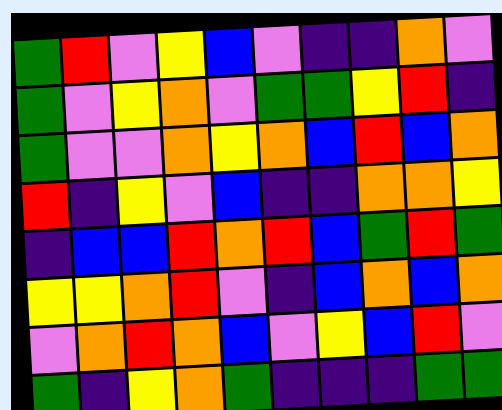[["green", "red", "violet", "yellow", "blue", "violet", "indigo", "indigo", "orange", "violet"], ["green", "violet", "yellow", "orange", "violet", "green", "green", "yellow", "red", "indigo"], ["green", "violet", "violet", "orange", "yellow", "orange", "blue", "red", "blue", "orange"], ["red", "indigo", "yellow", "violet", "blue", "indigo", "indigo", "orange", "orange", "yellow"], ["indigo", "blue", "blue", "red", "orange", "red", "blue", "green", "red", "green"], ["yellow", "yellow", "orange", "red", "violet", "indigo", "blue", "orange", "blue", "orange"], ["violet", "orange", "red", "orange", "blue", "violet", "yellow", "blue", "red", "violet"], ["green", "indigo", "yellow", "orange", "green", "indigo", "indigo", "indigo", "green", "green"]]